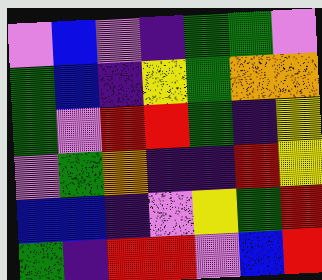[["violet", "blue", "violet", "indigo", "green", "green", "violet"], ["green", "blue", "indigo", "yellow", "green", "orange", "orange"], ["green", "violet", "red", "red", "green", "indigo", "yellow"], ["violet", "green", "orange", "indigo", "indigo", "red", "yellow"], ["blue", "blue", "indigo", "violet", "yellow", "green", "red"], ["green", "indigo", "red", "red", "violet", "blue", "red"]]